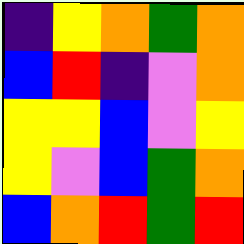[["indigo", "yellow", "orange", "green", "orange"], ["blue", "red", "indigo", "violet", "orange"], ["yellow", "yellow", "blue", "violet", "yellow"], ["yellow", "violet", "blue", "green", "orange"], ["blue", "orange", "red", "green", "red"]]